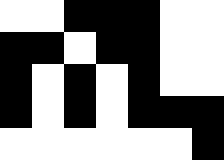[["white", "white", "black", "black", "black", "white", "white"], ["black", "black", "white", "black", "black", "white", "white"], ["black", "white", "black", "white", "black", "white", "white"], ["black", "white", "black", "white", "black", "black", "black"], ["white", "white", "white", "white", "white", "white", "black"]]